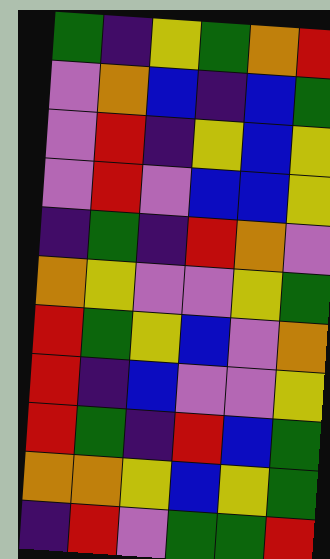[["green", "indigo", "yellow", "green", "orange", "red"], ["violet", "orange", "blue", "indigo", "blue", "green"], ["violet", "red", "indigo", "yellow", "blue", "yellow"], ["violet", "red", "violet", "blue", "blue", "yellow"], ["indigo", "green", "indigo", "red", "orange", "violet"], ["orange", "yellow", "violet", "violet", "yellow", "green"], ["red", "green", "yellow", "blue", "violet", "orange"], ["red", "indigo", "blue", "violet", "violet", "yellow"], ["red", "green", "indigo", "red", "blue", "green"], ["orange", "orange", "yellow", "blue", "yellow", "green"], ["indigo", "red", "violet", "green", "green", "red"]]